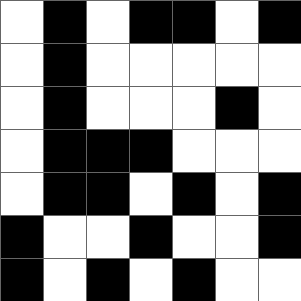[["white", "black", "white", "black", "black", "white", "black"], ["white", "black", "white", "white", "white", "white", "white"], ["white", "black", "white", "white", "white", "black", "white"], ["white", "black", "black", "black", "white", "white", "white"], ["white", "black", "black", "white", "black", "white", "black"], ["black", "white", "white", "black", "white", "white", "black"], ["black", "white", "black", "white", "black", "white", "white"]]